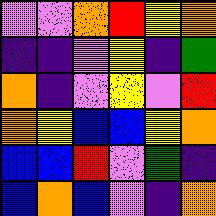[["violet", "violet", "orange", "red", "yellow", "orange"], ["indigo", "indigo", "violet", "yellow", "indigo", "green"], ["orange", "indigo", "violet", "yellow", "violet", "red"], ["orange", "yellow", "blue", "blue", "yellow", "orange"], ["blue", "blue", "red", "violet", "green", "indigo"], ["blue", "orange", "blue", "violet", "indigo", "orange"]]